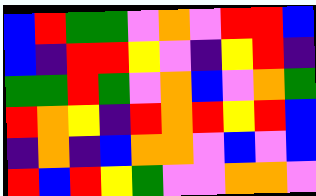[["blue", "red", "green", "green", "violet", "orange", "violet", "red", "red", "blue"], ["blue", "indigo", "red", "red", "yellow", "violet", "indigo", "yellow", "red", "indigo"], ["green", "green", "red", "green", "violet", "orange", "blue", "violet", "orange", "green"], ["red", "orange", "yellow", "indigo", "red", "orange", "red", "yellow", "red", "blue"], ["indigo", "orange", "indigo", "blue", "orange", "orange", "violet", "blue", "violet", "blue"], ["red", "blue", "red", "yellow", "green", "violet", "violet", "orange", "orange", "violet"]]